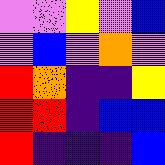[["violet", "violet", "yellow", "violet", "blue"], ["violet", "blue", "violet", "orange", "violet"], ["red", "orange", "indigo", "indigo", "yellow"], ["red", "red", "indigo", "blue", "blue"], ["red", "indigo", "indigo", "indigo", "blue"]]